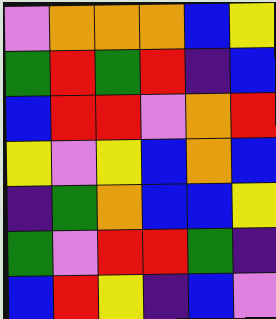[["violet", "orange", "orange", "orange", "blue", "yellow"], ["green", "red", "green", "red", "indigo", "blue"], ["blue", "red", "red", "violet", "orange", "red"], ["yellow", "violet", "yellow", "blue", "orange", "blue"], ["indigo", "green", "orange", "blue", "blue", "yellow"], ["green", "violet", "red", "red", "green", "indigo"], ["blue", "red", "yellow", "indigo", "blue", "violet"]]